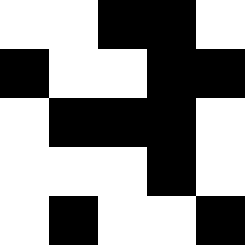[["white", "white", "black", "black", "white"], ["black", "white", "white", "black", "black"], ["white", "black", "black", "black", "white"], ["white", "white", "white", "black", "white"], ["white", "black", "white", "white", "black"]]